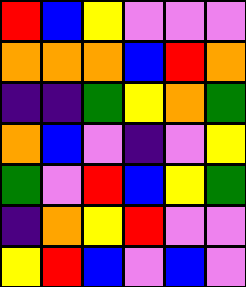[["red", "blue", "yellow", "violet", "violet", "violet"], ["orange", "orange", "orange", "blue", "red", "orange"], ["indigo", "indigo", "green", "yellow", "orange", "green"], ["orange", "blue", "violet", "indigo", "violet", "yellow"], ["green", "violet", "red", "blue", "yellow", "green"], ["indigo", "orange", "yellow", "red", "violet", "violet"], ["yellow", "red", "blue", "violet", "blue", "violet"]]